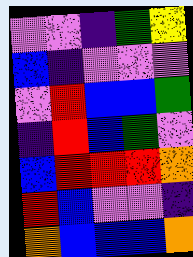[["violet", "violet", "indigo", "green", "yellow"], ["blue", "indigo", "violet", "violet", "violet"], ["violet", "red", "blue", "blue", "green"], ["indigo", "red", "blue", "green", "violet"], ["blue", "red", "red", "red", "orange"], ["red", "blue", "violet", "violet", "indigo"], ["orange", "blue", "blue", "blue", "orange"]]